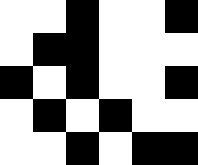[["white", "white", "black", "white", "white", "black"], ["white", "black", "black", "white", "white", "white"], ["black", "white", "black", "white", "white", "black"], ["white", "black", "white", "black", "white", "white"], ["white", "white", "black", "white", "black", "black"]]